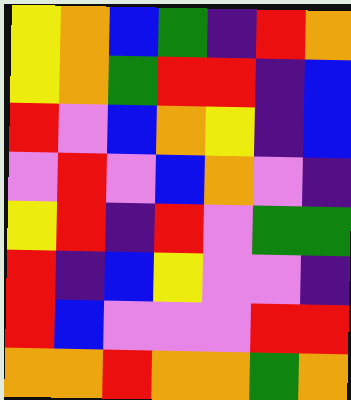[["yellow", "orange", "blue", "green", "indigo", "red", "orange"], ["yellow", "orange", "green", "red", "red", "indigo", "blue"], ["red", "violet", "blue", "orange", "yellow", "indigo", "blue"], ["violet", "red", "violet", "blue", "orange", "violet", "indigo"], ["yellow", "red", "indigo", "red", "violet", "green", "green"], ["red", "indigo", "blue", "yellow", "violet", "violet", "indigo"], ["red", "blue", "violet", "violet", "violet", "red", "red"], ["orange", "orange", "red", "orange", "orange", "green", "orange"]]